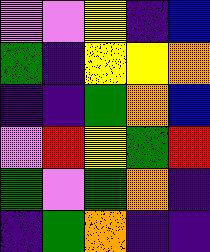[["violet", "violet", "yellow", "indigo", "blue"], ["green", "indigo", "yellow", "yellow", "orange"], ["indigo", "indigo", "green", "orange", "blue"], ["violet", "red", "yellow", "green", "red"], ["green", "violet", "green", "orange", "indigo"], ["indigo", "green", "orange", "indigo", "indigo"]]